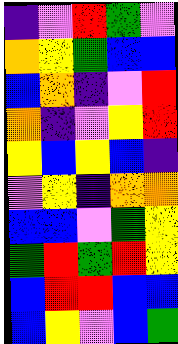[["indigo", "violet", "red", "green", "violet"], ["orange", "yellow", "green", "blue", "blue"], ["blue", "orange", "indigo", "violet", "red"], ["orange", "indigo", "violet", "yellow", "red"], ["yellow", "blue", "yellow", "blue", "indigo"], ["violet", "yellow", "indigo", "orange", "orange"], ["blue", "blue", "violet", "green", "yellow"], ["green", "red", "green", "red", "yellow"], ["blue", "red", "red", "blue", "blue"], ["blue", "yellow", "violet", "blue", "green"]]